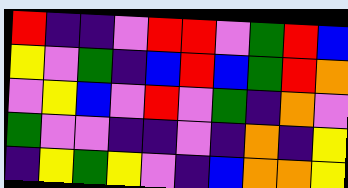[["red", "indigo", "indigo", "violet", "red", "red", "violet", "green", "red", "blue"], ["yellow", "violet", "green", "indigo", "blue", "red", "blue", "green", "red", "orange"], ["violet", "yellow", "blue", "violet", "red", "violet", "green", "indigo", "orange", "violet"], ["green", "violet", "violet", "indigo", "indigo", "violet", "indigo", "orange", "indigo", "yellow"], ["indigo", "yellow", "green", "yellow", "violet", "indigo", "blue", "orange", "orange", "yellow"]]